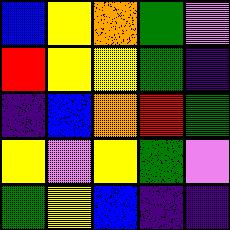[["blue", "yellow", "orange", "green", "violet"], ["red", "yellow", "yellow", "green", "indigo"], ["indigo", "blue", "orange", "red", "green"], ["yellow", "violet", "yellow", "green", "violet"], ["green", "yellow", "blue", "indigo", "indigo"]]